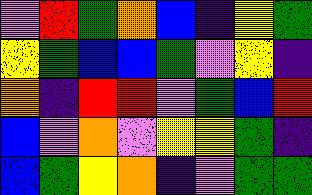[["violet", "red", "green", "orange", "blue", "indigo", "yellow", "green"], ["yellow", "green", "blue", "blue", "green", "violet", "yellow", "indigo"], ["orange", "indigo", "red", "red", "violet", "green", "blue", "red"], ["blue", "violet", "orange", "violet", "yellow", "yellow", "green", "indigo"], ["blue", "green", "yellow", "orange", "indigo", "violet", "green", "green"]]